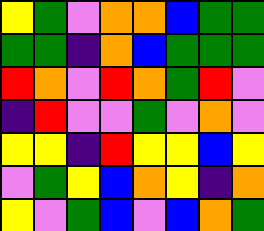[["yellow", "green", "violet", "orange", "orange", "blue", "green", "green"], ["green", "green", "indigo", "orange", "blue", "green", "green", "green"], ["red", "orange", "violet", "red", "orange", "green", "red", "violet"], ["indigo", "red", "violet", "violet", "green", "violet", "orange", "violet"], ["yellow", "yellow", "indigo", "red", "yellow", "yellow", "blue", "yellow"], ["violet", "green", "yellow", "blue", "orange", "yellow", "indigo", "orange"], ["yellow", "violet", "green", "blue", "violet", "blue", "orange", "green"]]